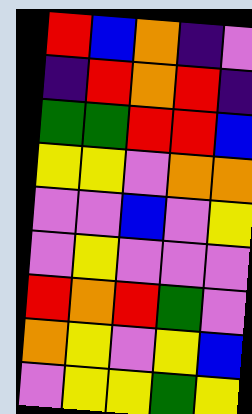[["red", "blue", "orange", "indigo", "violet"], ["indigo", "red", "orange", "red", "indigo"], ["green", "green", "red", "red", "blue"], ["yellow", "yellow", "violet", "orange", "orange"], ["violet", "violet", "blue", "violet", "yellow"], ["violet", "yellow", "violet", "violet", "violet"], ["red", "orange", "red", "green", "violet"], ["orange", "yellow", "violet", "yellow", "blue"], ["violet", "yellow", "yellow", "green", "yellow"]]